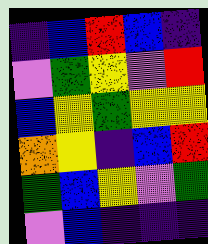[["indigo", "blue", "red", "blue", "indigo"], ["violet", "green", "yellow", "violet", "red"], ["blue", "yellow", "green", "yellow", "yellow"], ["orange", "yellow", "indigo", "blue", "red"], ["green", "blue", "yellow", "violet", "green"], ["violet", "blue", "indigo", "indigo", "indigo"]]